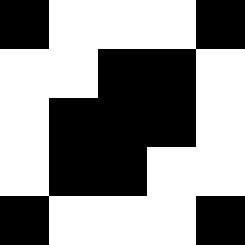[["black", "white", "white", "white", "black"], ["white", "white", "black", "black", "white"], ["white", "black", "black", "black", "white"], ["white", "black", "black", "white", "white"], ["black", "white", "white", "white", "black"]]